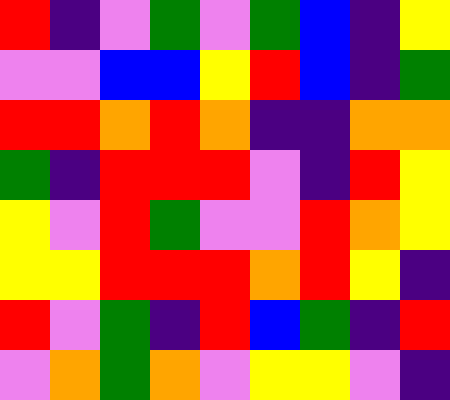[["red", "indigo", "violet", "green", "violet", "green", "blue", "indigo", "yellow"], ["violet", "violet", "blue", "blue", "yellow", "red", "blue", "indigo", "green"], ["red", "red", "orange", "red", "orange", "indigo", "indigo", "orange", "orange"], ["green", "indigo", "red", "red", "red", "violet", "indigo", "red", "yellow"], ["yellow", "violet", "red", "green", "violet", "violet", "red", "orange", "yellow"], ["yellow", "yellow", "red", "red", "red", "orange", "red", "yellow", "indigo"], ["red", "violet", "green", "indigo", "red", "blue", "green", "indigo", "red"], ["violet", "orange", "green", "orange", "violet", "yellow", "yellow", "violet", "indigo"]]